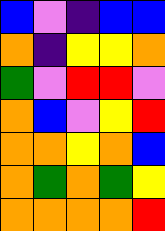[["blue", "violet", "indigo", "blue", "blue"], ["orange", "indigo", "yellow", "yellow", "orange"], ["green", "violet", "red", "red", "violet"], ["orange", "blue", "violet", "yellow", "red"], ["orange", "orange", "yellow", "orange", "blue"], ["orange", "green", "orange", "green", "yellow"], ["orange", "orange", "orange", "orange", "red"]]